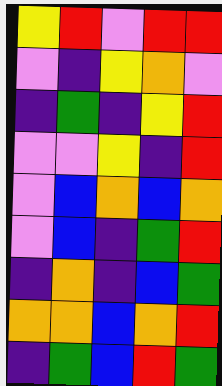[["yellow", "red", "violet", "red", "red"], ["violet", "indigo", "yellow", "orange", "violet"], ["indigo", "green", "indigo", "yellow", "red"], ["violet", "violet", "yellow", "indigo", "red"], ["violet", "blue", "orange", "blue", "orange"], ["violet", "blue", "indigo", "green", "red"], ["indigo", "orange", "indigo", "blue", "green"], ["orange", "orange", "blue", "orange", "red"], ["indigo", "green", "blue", "red", "green"]]